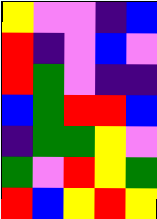[["yellow", "violet", "violet", "indigo", "blue"], ["red", "indigo", "violet", "blue", "violet"], ["red", "green", "violet", "indigo", "indigo"], ["blue", "green", "red", "red", "blue"], ["indigo", "green", "green", "yellow", "violet"], ["green", "violet", "red", "yellow", "green"], ["red", "blue", "yellow", "red", "yellow"]]